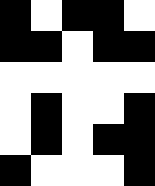[["black", "white", "black", "black", "white"], ["black", "black", "white", "black", "black"], ["white", "white", "white", "white", "white"], ["white", "black", "white", "white", "black"], ["white", "black", "white", "black", "black"], ["black", "white", "white", "white", "black"]]